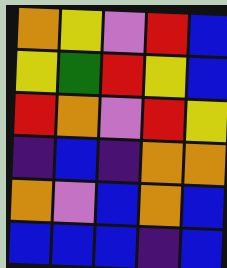[["orange", "yellow", "violet", "red", "blue"], ["yellow", "green", "red", "yellow", "blue"], ["red", "orange", "violet", "red", "yellow"], ["indigo", "blue", "indigo", "orange", "orange"], ["orange", "violet", "blue", "orange", "blue"], ["blue", "blue", "blue", "indigo", "blue"]]